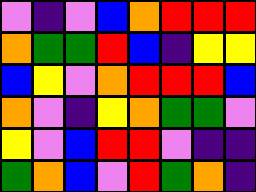[["violet", "indigo", "violet", "blue", "orange", "red", "red", "red"], ["orange", "green", "green", "red", "blue", "indigo", "yellow", "yellow"], ["blue", "yellow", "violet", "orange", "red", "red", "red", "blue"], ["orange", "violet", "indigo", "yellow", "orange", "green", "green", "violet"], ["yellow", "violet", "blue", "red", "red", "violet", "indigo", "indigo"], ["green", "orange", "blue", "violet", "red", "green", "orange", "indigo"]]